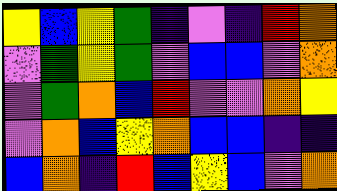[["yellow", "blue", "yellow", "green", "indigo", "violet", "indigo", "red", "orange"], ["violet", "green", "yellow", "green", "violet", "blue", "blue", "violet", "orange"], ["violet", "green", "orange", "blue", "red", "violet", "violet", "orange", "yellow"], ["violet", "orange", "blue", "yellow", "orange", "blue", "blue", "indigo", "indigo"], ["blue", "orange", "indigo", "red", "blue", "yellow", "blue", "violet", "orange"]]